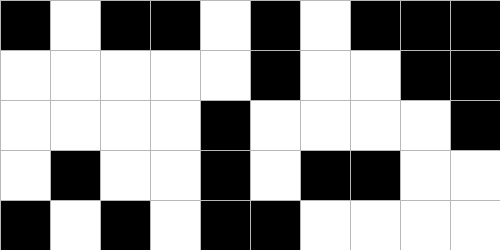[["black", "white", "black", "black", "white", "black", "white", "black", "black", "black"], ["white", "white", "white", "white", "white", "black", "white", "white", "black", "black"], ["white", "white", "white", "white", "black", "white", "white", "white", "white", "black"], ["white", "black", "white", "white", "black", "white", "black", "black", "white", "white"], ["black", "white", "black", "white", "black", "black", "white", "white", "white", "white"]]